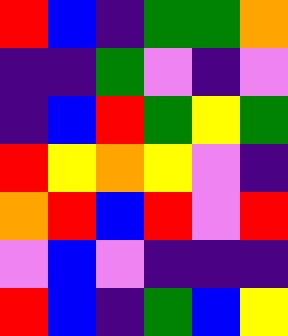[["red", "blue", "indigo", "green", "green", "orange"], ["indigo", "indigo", "green", "violet", "indigo", "violet"], ["indigo", "blue", "red", "green", "yellow", "green"], ["red", "yellow", "orange", "yellow", "violet", "indigo"], ["orange", "red", "blue", "red", "violet", "red"], ["violet", "blue", "violet", "indigo", "indigo", "indigo"], ["red", "blue", "indigo", "green", "blue", "yellow"]]